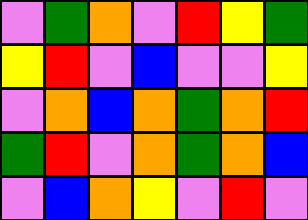[["violet", "green", "orange", "violet", "red", "yellow", "green"], ["yellow", "red", "violet", "blue", "violet", "violet", "yellow"], ["violet", "orange", "blue", "orange", "green", "orange", "red"], ["green", "red", "violet", "orange", "green", "orange", "blue"], ["violet", "blue", "orange", "yellow", "violet", "red", "violet"]]